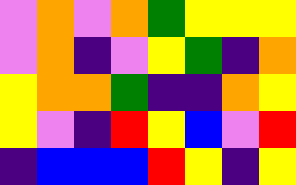[["violet", "orange", "violet", "orange", "green", "yellow", "yellow", "yellow"], ["violet", "orange", "indigo", "violet", "yellow", "green", "indigo", "orange"], ["yellow", "orange", "orange", "green", "indigo", "indigo", "orange", "yellow"], ["yellow", "violet", "indigo", "red", "yellow", "blue", "violet", "red"], ["indigo", "blue", "blue", "blue", "red", "yellow", "indigo", "yellow"]]